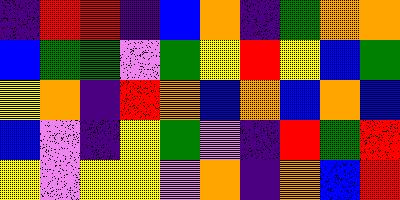[["indigo", "red", "red", "indigo", "blue", "orange", "indigo", "green", "orange", "orange"], ["blue", "green", "green", "violet", "green", "yellow", "red", "yellow", "blue", "green"], ["yellow", "orange", "indigo", "red", "orange", "blue", "orange", "blue", "orange", "blue"], ["blue", "violet", "indigo", "yellow", "green", "violet", "indigo", "red", "green", "red"], ["yellow", "violet", "yellow", "yellow", "violet", "orange", "indigo", "orange", "blue", "red"]]